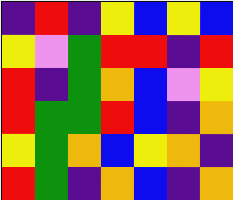[["indigo", "red", "indigo", "yellow", "blue", "yellow", "blue"], ["yellow", "violet", "green", "red", "red", "indigo", "red"], ["red", "indigo", "green", "orange", "blue", "violet", "yellow"], ["red", "green", "green", "red", "blue", "indigo", "orange"], ["yellow", "green", "orange", "blue", "yellow", "orange", "indigo"], ["red", "green", "indigo", "orange", "blue", "indigo", "orange"]]